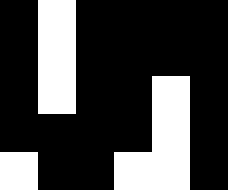[["black", "white", "black", "black", "black", "black"], ["black", "white", "black", "black", "black", "black"], ["black", "white", "black", "black", "white", "black"], ["black", "black", "black", "black", "white", "black"], ["white", "black", "black", "white", "white", "black"]]